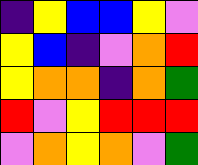[["indigo", "yellow", "blue", "blue", "yellow", "violet"], ["yellow", "blue", "indigo", "violet", "orange", "red"], ["yellow", "orange", "orange", "indigo", "orange", "green"], ["red", "violet", "yellow", "red", "red", "red"], ["violet", "orange", "yellow", "orange", "violet", "green"]]